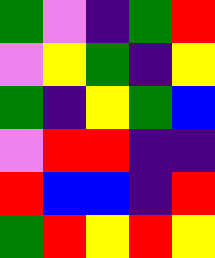[["green", "violet", "indigo", "green", "red"], ["violet", "yellow", "green", "indigo", "yellow"], ["green", "indigo", "yellow", "green", "blue"], ["violet", "red", "red", "indigo", "indigo"], ["red", "blue", "blue", "indigo", "red"], ["green", "red", "yellow", "red", "yellow"]]